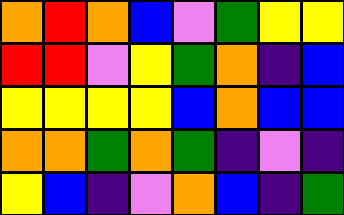[["orange", "red", "orange", "blue", "violet", "green", "yellow", "yellow"], ["red", "red", "violet", "yellow", "green", "orange", "indigo", "blue"], ["yellow", "yellow", "yellow", "yellow", "blue", "orange", "blue", "blue"], ["orange", "orange", "green", "orange", "green", "indigo", "violet", "indigo"], ["yellow", "blue", "indigo", "violet", "orange", "blue", "indigo", "green"]]